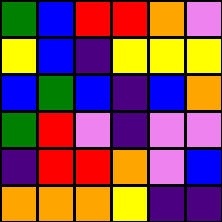[["green", "blue", "red", "red", "orange", "violet"], ["yellow", "blue", "indigo", "yellow", "yellow", "yellow"], ["blue", "green", "blue", "indigo", "blue", "orange"], ["green", "red", "violet", "indigo", "violet", "violet"], ["indigo", "red", "red", "orange", "violet", "blue"], ["orange", "orange", "orange", "yellow", "indigo", "indigo"]]